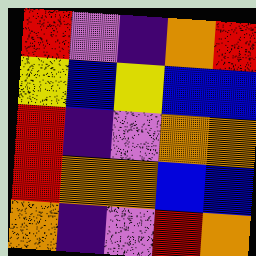[["red", "violet", "indigo", "orange", "red"], ["yellow", "blue", "yellow", "blue", "blue"], ["red", "indigo", "violet", "orange", "orange"], ["red", "orange", "orange", "blue", "blue"], ["orange", "indigo", "violet", "red", "orange"]]